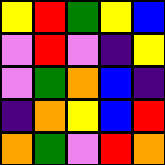[["yellow", "red", "green", "yellow", "blue"], ["violet", "red", "violet", "indigo", "yellow"], ["violet", "green", "orange", "blue", "indigo"], ["indigo", "orange", "yellow", "blue", "red"], ["orange", "green", "violet", "red", "orange"]]